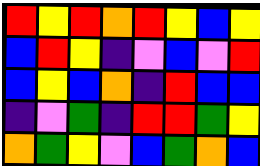[["red", "yellow", "red", "orange", "red", "yellow", "blue", "yellow"], ["blue", "red", "yellow", "indigo", "violet", "blue", "violet", "red"], ["blue", "yellow", "blue", "orange", "indigo", "red", "blue", "blue"], ["indigo", "violet", "green", "indigo", "red", "red", "green", "yellow"], ["orange", "green", "yellow", "violet", "blue", "green", "orange", "blue"]]